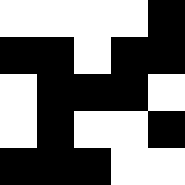[["white", "white", "white", "white", "black"], ["black", "black", "white", "black", "black"], ["white", "black", "black", "black", "white"], ["white", "black", "white", "white", "black"], ["black", "black", "black", "white", "white"]]